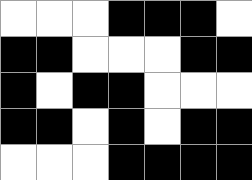[["white", "white", "white", "black", "black", "black", "white"], ["black", "black", "white", "white", "white", "black", "black"], ["black", "white", "black", "black", "white", "white", "white"], ["black", "black", "white", "black", "white", "black", "black"], ["white", "white", "white", "black", "black", "black", "black"]]